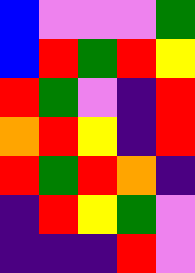[["blue", "violet", "violet", "violet", "green"], ["blue", "red", "green", "red", "yellow"], ["red", "green", "violet", "indigo", "red"], ["orange", "red", "yellow", "indigo", "red"], ["red", "green", "red", "orange", "indigo"], ["indigo", "red", "yellow", "green", "violet"], ["indigo", "indigo", "indigo", "red", "violet"]]